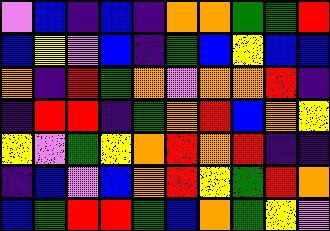[["violet", "blue", "indigo", "blue", "indigo", "orange", "orange", "green", "green", "red"], ["blue", "yellow", "violet", "blue", "indigo", "green", "blue", "yellow", "blue", "blue"], ["orange", "indigo", "red", "green", "orange", "violet", "orange", "orange", "red", "indigo"], ["indigo", "red", "red", "indigo", "green", "orange", "red", "blue", "orange", "yellow"], ["yellow", "violet", "green", "yellow", "orange", "red", "orange", "red", "indigo", "indigo"], ["indigo", "blue", "violet", "blue", "orange", "red", "yellow", "green", "red", "orange"], ["blue", "green", "red", "red", "green", "blue", "orange", "green", "yellow", "violet"]]